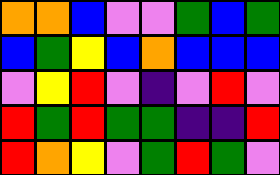[["orange", "orange", "blue", "violet", "violet", "green", "blue", "green"], ["blue", "green", "yellow", "blue", "orange", "blue", "blue", "blue"], ["violet", "yellow", "red", "violet", "indigo", "violet", "red", "violet"], ["red", "green", "red", "green", "green", "indigo", "indigo", "red"], ["red", "orange", "yellow", "violet", "green", "red", "green", "violet"]]